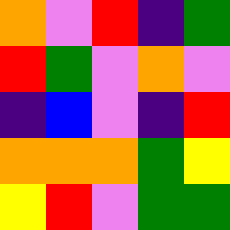[["orange", "violet", "red", "indigo", "green"], ["red", "green", "violet", "orange", "violet"], ["indigo", "blue", "violet", "indigo", "red"], ["orange", "orange", "orange", "green", "yellow"], ["yellow", "red", "violet", "green", "green"]]